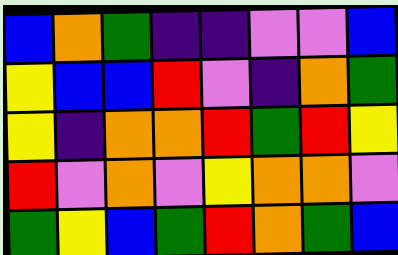[["blue", "orange", "green", "indigo", "indigo", "violet", "violet", "blue"], ["yellow", "blue", "blue", "red", "violet", "indigo", "orange", "green"], ["yellow", "indigo", "orange", "orange", "red", "green", "red", "yellow"], ["red", "violet", "orange", "violet", "yellow", "orange", "orange", "violet"], ["green", "yellow", "blue", "green", "red", "orange", "green", "blue"]]